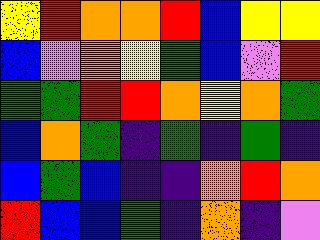[["yellow", "red", "orange", "orange", "red", "blue", "yellow", "yellow"], ["blue", "violet", "orange", "yellow", "green", "blue", "violet", "red"], ["green", "green", "red", "red", "orange", "yellow", "orange", "green"], ["blue", "orange", "green", "indigo", "green", "indigo", "green", "indigo"], ["blue", "green", "blue", "indigo", "indigo", "orange", "red", "orange"], ["red", "blue", "blue", "green", "indigo", "orange", "indigo", "violet"]]